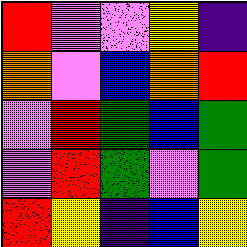[["red", "violet", "violet", "yellow", "indigo"], ["orange", "violet", "blue", "orange", "red"], ["violet", "red", "green", "blue", "green"], ["violet", "red", "green", "violet", "green"], ["red", "yellow", "indigo", "blue", "yellow"]]